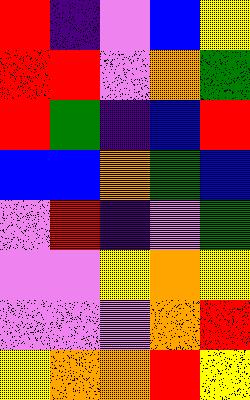[["red", "indigo", "violet", "blue", "yellow"], ["red", "red", "violet", "orange", "green"], ["red", "green", "indigo", "blue", "red"], ["blue", "blue", "orange", "green", "blue"], ["violet", "red", "indigo", "violet", "green"], ["violet", "violet", "yellow", "orange", "yellow"], ["violet", "violet", "violet", "orange", "red"], ["yellow", "orange", "orange", "red", "yellow"]]